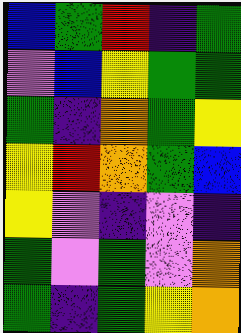[["blue", "green", "red", "indigo", "green"], ["violet", "blue", "yellow", "green", "green"], ["green", "indigo", "orange", "green", "yellow"], ["yellow", "red", "orange", "green", "blue"], ["yellow", "violet", "indigo", "violet", "indigo"], ["green", "violet", "green", "violet", "orange"], ["green", "indigo", "green", "yellow", "orange"]]